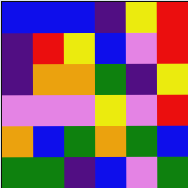[["blue", "blue", "blue", "indigo", "yellow", "red"], ["indigo", "red", "yellow", "blue", "violet", "red"], ["indigo", "orange", "orange", "green", "indigo", "yellow"], ["violet", "violet", "violet", "yellow", "violet", "red"], ["orange", "blue", "green", "orange", "green", "blue"], ["green", "green", "indigo", "blue", "violet", "green"]]